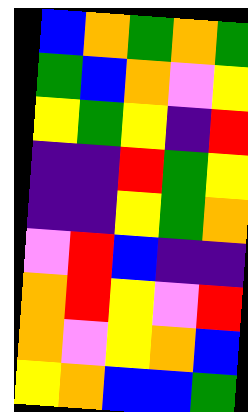[["blue", "orange", "green", "orange", "green"], ["green", "blue", "orange", "violet", "yellow"], ["yellow", "green", "yellow", "indigo", "red"], ["indigo", "indigo", "red", "green", "yellow"], ["indigo", "indigo", "yellow", "green", "orange"], ["violet", "red", "blue", "indigo", "indigo"], ["orange", "red", "yellow", "violet", "red"], ["orange", "violet", "yellow", "orange", "blue"], ["yellow", "orange", "blue", "blue", "green"]]